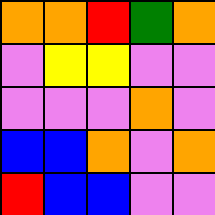[["orange", "orange", "red", "green", "orange"], ["violet", "yellow", "yellow", "violet", "violet"], ["violet", "violet", "violet", "orange", "violet"], ["blue", "blue", "orange", "violet", "orange"], ["red", "blue", "blue", "violet", "violet"]]